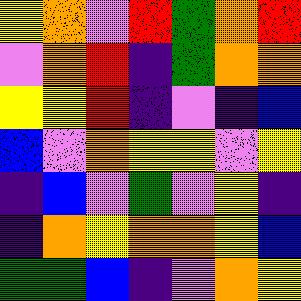[["yellow", "orange", "violet", "red", "green", "orange", "red"], ["violet", "orange", "red", "indigo", "green", "orange", "orange"], ["yellow", "yellow", "red", "indigo", "violet", "indigo", "blue"], ["blue", "violet", "orange", "yellow", "yellow", "violet", "yellow"], ["indigo", "blue", "violet", "green", "violet", "yellow", "indigo"], ["indigo", "orange", "yellow", "orange", "orange", "yellow", "blue"], ["green", "green", "blue", "indigo", "violet", "orange", "yellow"]]